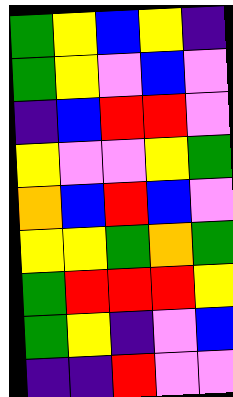[["green", "yellow", "blue", "yellow", "indigo"], ["green", "yellow", "violet", "blue", "violet"], ["indigo", "blue", "red", "red", "violet"], ["yellow", "violet", "violet", "yellow", "green"], ["orange", "blue", "red", "blue", "violet"], ["yellow", "yellow", "green", "orange", "green"], ["green", "red", "red", "red", "yellow"], ["green", "yellow", "indigo", "violet", "blue"], ["indigo", "indigo", "red", "violet", "violet"]]